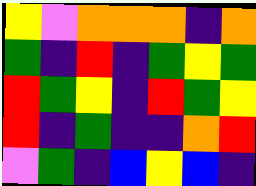[["yellow", "violet", "orange", "orange", "orange", "indigo", "orange"], ["green", "indigo", "red", "indigo", "green", "yellow", "green"], ["red", "green", "yellow", "indigo", "red", "green", "yellow"], ["red", "indigo", "green", "indigo", "indigo", "orange", "red"], ["violet", "green", "indigo", "blue", "yellow", "blue", "indigo"]]